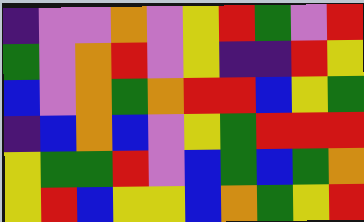[["indigo", "violet", "violet", "orange", "violet", "yellow", "red", "green", "violet", "red"], ["green", "violet", "orange", "red", "violet", "yellow", "indigo", "indigo", "red", "yellow"], ["blue", "violet", "orange", "green", "orange", "red", "red", "blue", "yellow", "green"], ["indigo", "blue", "orange", "blue", "violet", "yellow", "green", "red", "red", "red"], ["yellow", "green", "green", "red", "violet", "blue", "green", "blue", "green", "orange"], ["yellow", "red", "blue", "yellow", "yellow", "blue", "orange", "green", "yellow", "red"]]